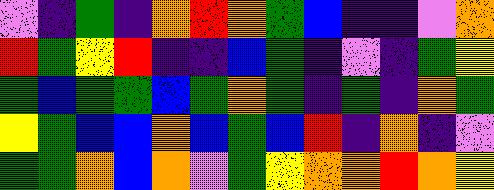[["violet", "indigo", "green", "indigo", "orange", "red", "orange", "green", "blue", "indigo", "indigo", "violet", "orange"], ["red", "green", "yellow", "red", "indigo", "indigo", "blue", "green", "indigo", "violet", "indigo", "green", "yellow"], ["green", "blue", "green", "green", "blue", "green", "orange", "green", "indigo", "green", "indigo", "orange", "green"], ["yellow", "green", "blue", "blue", "orange", "blue", "green", "blue", "red", "indigo", "orange", "indigo", "violet"], ["green", "green", "orange", "blue", "orange", "violet", "green", "yellow", "orange", "orange", "red", "orange", "yellow"]]